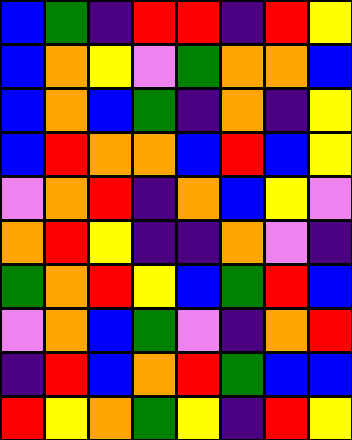[["blue", "green", "indigo", "red", "red", "indigo", "red", "yellow"], ["blue", "orange", "yellow", "violet", "green", "orange", "orange", "blue"], ["blue", "orange", "blue", "green", "indigo", "orange", "indigo", "yellow"], ["blue", "red", "orange", "orange", "blue", "red", "blue", "yellow"], ["violet", "orange", "red", "indigo", "orange", "blue", "yellow", "violet"], ["orange", "red", "yellow", "indigo", "indigo", "orange", "violet", "indigo"], ["green", "orange", "red", "yellow", "blue", "green", "red", "blue"], ["violet", "orange", "blue", "green", "violet", "indigo", "orange", "red"], ["indigo", "red", "blue", "orange", "red", "green", "blue", "blue"], ["red", "yellow", "orange", "green", "yellow", "indigo", "red", "yellow"]]